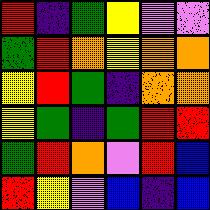[["red", "indigo", "green", "yellow", "violet", "violet"], ["green", "red", "orange", "yellow", "orange", "orange"], ["yellow", "red", "green", "indigo", "orange", "orange"], ["yellow", "green", "indigo", "green", "red", "red"], ["green", "red", "orange", "violet", "red", "blue"], ["red", "yellow", "violet", "blue", "indigo", "blue"]]